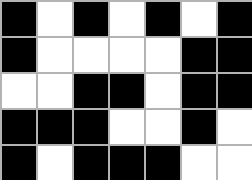[["black", "white", "black", "white", "black", "white", "black"], ["black", "white", "white", "white", "white", "black", "black"], ["white", "white", "black", "black", "white", "black", "black"], ["black", "black", "black", "white", "white", "black", "white"], ["black", "white", "black", "black", "black", "white", "white"]]